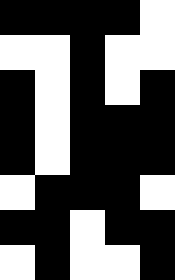[["black", "black", "black", "black", "white"], ["white", "white", "black", "white", "white"], ["black", "white", "black", "white", "black"], ["black", "white", "black", "black", "black"], ["black", "white", "black", "black", "black"], ["white", "black", "black", "black", "white"], ["black", "black", "white", "black", "black"], ["white", "black", "white", "white", "black"]]